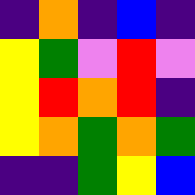[["indigo", "orange", "indigo", "blue", "indigo"], ["yellow", "green", "violet", "red", "violet"], ["yellow", "red", "orange", "red", "indigo"], ["yellow", "orange", "green", "orange", "green"], ["indigo", "indigo", "green", "yellow", "blue"]]